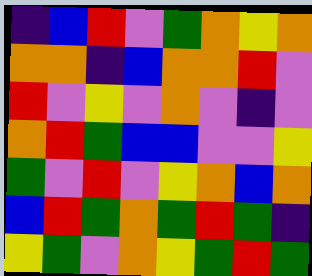[["indigo", "blue", "red", "violet", "green", "orange", "yellow", "orange"], ["orange", "orange", "indigo", "blue", "orange", "orange", "red", "violet"], ["red", "violet", "yellow", "violet", "orange", "violet", "indigo", "violet"], ["orange", "red", "green", "blue", "blue", "violet", "violet", "yellow"], ["green", "violet", "red", "violet", "yellow", "orange", "blue", "orange"], ["blue", "red", "green", "orange", "green", "red", "green", "indigo"], ["yellow", "green", "violet", "orange", "yellow", "green", "red", "green"]]